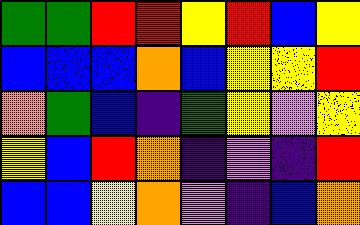[["green", "green", "red", "red", "yellow", "red", "blue", "yellow"], ["blue", "blue", "blue", "orange", "blue", "yellow", "yellow", "red"], ["orange", "green", "blue", "indigo", "green", "yellow", "violet", "yellow"], ["yellow", "blue", "red", "orange", "indigo", "violet", "indigo", "red"], ["blue", "blue", "yellow", "orange", "violet", "indigo", "blue", "orange"]]